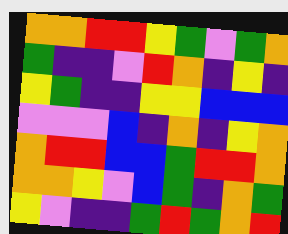[["orange", "orange", "red", "red", "yellow", "green", "violet", "green", "orange"], ["green", "indigo", "indigo", "violet", "red", "orange", "indigo", "yellow", "indigo"], ["yellow", "green", "indigo", "indigo", "yellow", "yellow", "blue", "blue", "blue"], ["violet", "violet", "violet", "blue", "indigo", "orange", "indigo", "yellow", "orange"], ["orange", "red", "red", "blue", "blue", "green", "red", "red", "orange"], ["orange", "orange", "yellow", "violet", "blue", "green", "indigo", "orange", "green"], ["yellow", "violet", "indigo", "indigo", "green", "red", "green", "orange", "red"]]